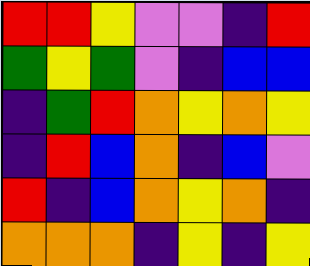[["red", "red", "yellow", "violet", "violet", "indigo", "red"], ["green", "yellow", "green", "violet", "indigo", "blue", "blue"], ["indigo", "green", "red", "orange", "yellow", "orange", "yellow"], ["indigo", "red", "blue", "orange", "indigo", "blue", "violet"], ["red", "indigo", "blue", "orange", "yellow", "orange", "indigo"], ["orange", "orange", "orange", "indigo", "yellow", "indigo", "yellow"]]